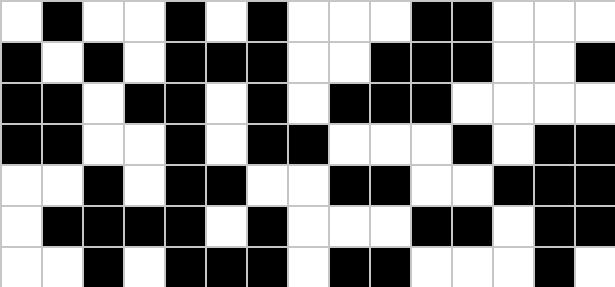[["white", "black", "white", "white", "black", "white", "black", "white", "white", "white", "black", "black", "white", "white", "white"], ["black", "white", "black", "white", "black", "black", "black", "white", "white", "black", "black", "black", "white", "white", "black"], ["black", "black", "white", "black", "black", "white", "black", "white", "black", "black", "black", "white", "white", "white", "white"], ["black", "black", "white", "white", "black", "white", "black", "black", "white", "white", "white", "black", "white", "black", "black"], ["white", "white", "black", "white", "black", "black", "white", "white", "black", "black", "white", "white", "black", "black", "black"], ["white", "black", "black", "black", "black", "white", "black", "white", "white", "white", "black", "black", "white", "black", "black"], ["white", "white", "black", "white", "black", "black", "black", "white", "black", "black", "white", "white", "white", "black", "white"]]